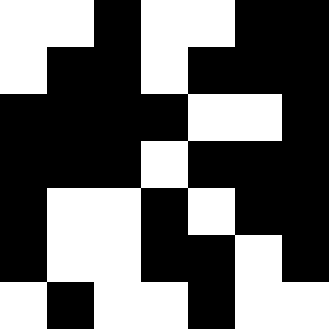[["white", "white", "black", "white", "white", "black", "black"], ["white", "black", "black", "white", "black", "black", "black"], ["black", "black", "black", "black", "white", "white", "black"], ["black", "black", "black", "white", "black", "black", "black"], ["black", "white", "white", "black", "white", "black", "black"], ["black", "white", "white", "black", "black", "white", "black"], ["white", "black", "white", "white", "black", "white", "white"]]